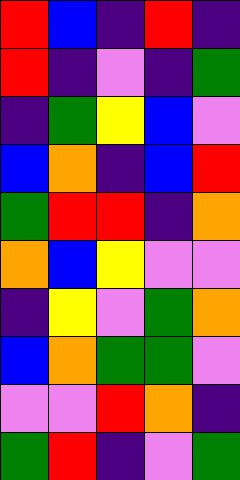[["red", "blue", "indigo", "red", "indigo"], ["red", "indigo", "violet", "indigo", "green"], ["indigo", "green", "yellow", "blue", "violet"], ["blue", "orange", "indigo", "blue", "red"], ["green", "red", "red", "indigo", "orange"], ["orange", "blue", "yellow", "violet", "violet"], ["indigo", "yellow", "violet", "green", "orange"], ["blue", "orange", "green", "green", "violet"], ["violet", "violet", "red", "orange", "indigo"], ["green", "red", "indigo", "violet", "green"]]